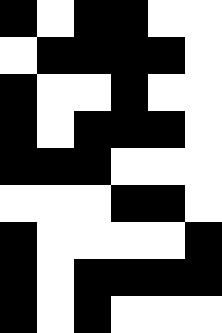[["black", "white", "black", "black", "white", "white"], ["white", "black", "black", "black", "black", "white"], ["black", "white", "white", "black", "white", "white"], ["black", "white", "black", "black", "black", "white"], ["black", "black", "black", "white", "white", "white"], ["white", "white", "white", "black", "black", "white"], ["black", "white", "white", "white", "white", "black"], ["black", "white", "black", "black", "black", "black"], ["black", "white", "black", "white", "white", "white"]]